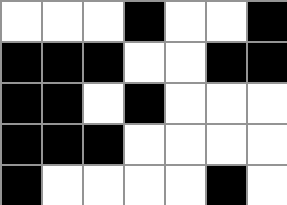[["white", "white", "white", "black", "white", "white", "black"], ["black", "black", "black", "white", "white", "black", "black"], ["black", "black", "white", "black", "white", "white", "white"], ["black", "black", "black", "white", "white", "white", "white"], ["black", "white", "white", "white", "white", "black", "white"]]